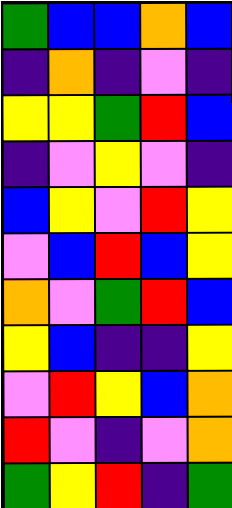[["green", "blue", "blue", "orange", "blue"], ["indigo", "orange", "indigo", "violet", "indigo"], ["yellow", "yellow", "green", "red", "blue"], ["indigo", "violet", "yellow", "violet", "indigo"], ["blue", "yellow", "violet", "red", "yellow"], ["violet", "blue", "red", "blue", "yellow"], ["orange", "violet", "green", "red", "blue"], ["yellow", "blue", "indigo", "indigo", "yellow"], ["violet", "red", "yellow", "blue", "orange"], ["red", "violet", "indigo", "violet", "orange"], ["green", "yellow", "red", "indigo", "green"]]